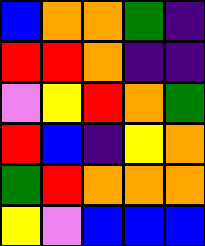[["blue", "orange", "orange", "green", "indigo"], ["red", "red", "orange", "indigo", "indigo"], ["violet", "yellow", "red", "orange", "green"], ["red", "blue", "indigo", "yellow", "orange"], ["green", "red", "orange", "orange", "orange"], ["yellow", "violet", "blue", "blue", "blue"]]